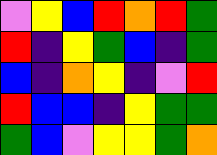[["violet", "yellow", "blue", "red", "orange", "red", "green"], ["red", "indigo", "yellow", "green", "blue", "indigo", "green"], ["blue", "indigo", "orange", "yellow", "indigo", "violet", "red"], ["red", "blue", "blue", "indigo", "yellow", "green", "green"], ["green", "blue", "violet", "yellow", "yellow", "green", "orange"]]